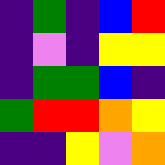[["indigo", "green", "indigo", "blue", "red"], ["indigo", "violet", "indigo", "yellow", "yellow"], ["indigo", "green", "green", "blue", "indigo"], ["green", "red", "red", "orange", "yellow"], ["indigo", "indigo", "yellow", "violet", "orange"]]